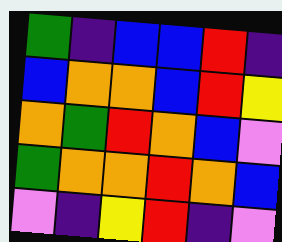[["green", "indigo", "blue", "blue", "red", "indigo"], ["blue", "orange", "orange", "blue", "red", "yellow"], ["orange", "green", "red", "orange", "blue", "violet"], ["green", "orange", "orange", "red", "orange", "blue"], ["violet", "indigo", "yellow", "red", "indigo", "violet"]]